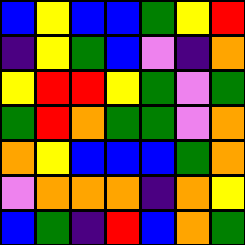[["blue", "yellow", "blue", "blue", "green", "yellow", "red"], ["indigo", "yellow", "green", "blue", "violet", "indigo", "orange"], ["yellow", "red", "red", "yellow", "green", "violet", "green"], ["green", "red", "orange", "green", "green", "violet", "orange"], ["orange", "yellow", "blue", "blue", "blue", "green", "orange"], ["violet", "orange", "orange", "orange", "indigo", "orange", "yellow"], ["blue", "green", "indigo", "red", "blue", "orange", "green"]]